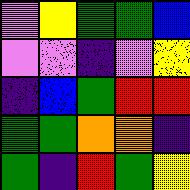[["violet", "yellow", "green", "green", "blue"], ["violet", "violet", "indigo", "violet", "yellow"], ["indigo", "blue", "green", "red", "red"], ["green", "green", "orange", "orange", "indigo"], ["green", "indigo", "red", "green", "yellow"]]